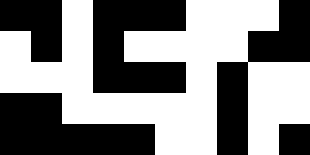[["black", "black", "white", "black", "black", "black", "white", "white", "white", "black"], ["white", "black", "white", "black", "white", "white", "white", "white", "black", "black"], ["white", "white", "white", "black", "black", "black", "white", "black", "white", "white"], ["black", "black", "white", "white", "white", "white", "white", "black", "white", "white"], ["black", "black", "black", "black", "black", "white", "white", "black", "white", "black"]]